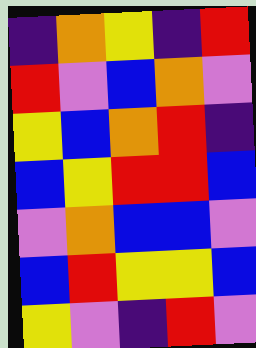[["indigo", "orange", "yellow", "indigo", "red"], ["red", "violet", "blue", "orange", "violet"], ["yellow", "blue", "orange", "red", "indigo"], ["blue", "yellow", "red", "red", "blue"], ["violet", "orange", "blue", "blue", "violet"], ["blue", "red", "yellow", "yellow", "blue"], ["yellow", "violet", "indigo", "red", "violet"]]